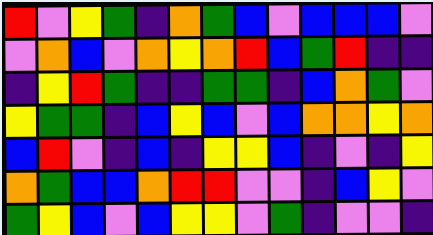[["red", "violet", "yellow", "green", "indigo", "orange", "green", "blue", "violet", "blue", "blue", "blue", "violet"], ["violet", "orange", "blue", "violet", "orange", "yellow", "orange", "red", "blue", "green", "red", "indigo", "indigo"], ["indigo", "yellow", "red", "green", "indigo", "indigo", "green", "green", "indigo", "blue", "orange", "green", "violet"], ["yellow", "green", "green", "indigo", "blue", "yellow", "blue", "violet", "blue", "orange", "orange", "yellow", "orange"], ["blue", "red", "violet", "indigo", "blue", "indigo", "yellow", "yellow", "blue", "indigo", "violet", "indigo", "yellow"], ["orange", "green", "blue", "blue", "orange", "red", "red", "violet", "violet", "indigo", "blue", "yellow", "violet"], ["green", "yellow", "blue", "violet", "blue", "yellow", "yellow", "violet", "green", "indigo", "violet", "violet", "indigo"]]